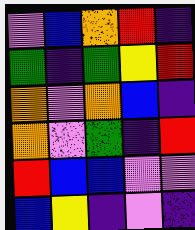[["violet", "blue", "orange", "red", "indigo"], ["green", "indigo", "green", "yellow", "red"], ["orange", "violet", "orange", "blue", "indigo"], ["orange", "violet", "green", "indigo", "red"], ["red", "blue", "blue", "violet", "violet"], ["blue", "yellow", "indigo", "violet", "indigo"]]